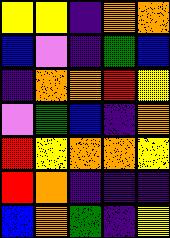[["yellow", "yellow", "indigo", "orange", "orange"], ["blue", "violet", "indigo", "green", "blue"], ["indigo", "orange", "orange", "red", "yellow"], ["violet", "green", "blue", "indigo", "orange"], ["red", "yellow", "orange", "orange", "yellow"], ["red", "orange", "indigo", "indigo", "indigo"], ["blue", "orange", "green", "indigo", "yellow"]]